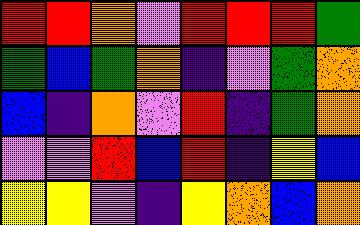[["red", "red", "orange", "violet", "red", "red", "red", "green"], ["green", "blue", "green", "orange", "indigo", "violet", "green", "orange"], ["blue", "indigo", "orange", "violet", "red", "indigo", "green", "orange"], ["violet", "violet", "red", "blue", "red", "indigo", "yellow", "blue"], ["yellow", "yellow", "violet", "indigo", "yellow", "orange", "blue", "orange"]]